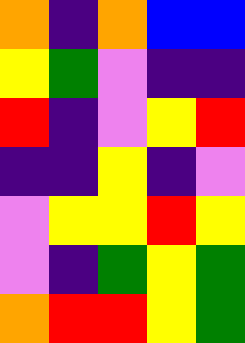[["orange", "indigo", "orange", "blue", "blue"], ["yellow", "green", "violet", "indigo", "indigo"], ["red", "indigo", "violet", "yellow", "red"], ["indigo", "indigo", "yellow", "indigo", "violet"], ["violet", "yellow", "yellow", "red", "yellow"], ["violet", "indigo", "green", "yellow", "green"], ["orange", "red", "red", "yellow", "green"]]